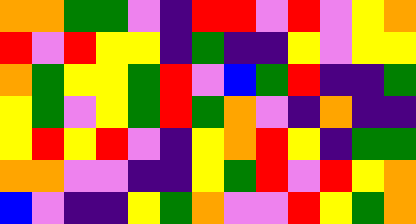[["orange", "orange", "green", "green", "violet", "indigo", "red", "red", "violet", "red", "violet", "yellow", "orange"], ["red", "violet", "red", "yellow", "yellow", "indigo", "green", "indigo", "indigo", "yellow", "violet", "yellow", "yellow"], ["orange", "green", "yellow", "yellow", "green", "red", "violet", "blue", "green", "red", "indigo", "indigo", "green"], ["yellow", "green", "violet", "yellow", "green", "red", "green", "orange", "violet", "indigo", "orange", "indigo", "indigo"], ["yellow", "red", "yellow", "red", "violet", "indigo", "yellow", "orange", "red", "yellow", "indigo", "green", "green"], ["orange", "orange", "violet", "violet", "indigo", "indigo", "yellow", "green", "red", "violet", "red", "yellow", "orange"], ["blue", "violet", "indigo", "indigo", "yellow", "green", "orange", "violet", "violet", "red", "yellow", "green", "orange"]]